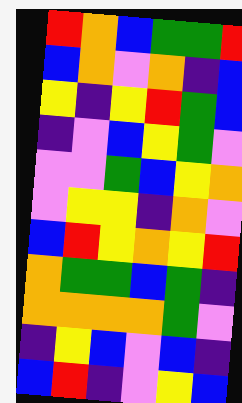[["red", "orange", "blue", "green", "green", "red"], ["blue", "orange", "violet", "orange", "indigo", "blue"], ["yellow", "indigo", "yellow", "red", "green", "blue"], ["indigo", "violet", "blue", "yellow", "green", "violet"], ["violet", "violet", "green", "blue", "yellow", "orange"], ["violet", "yellow", "yellow", "indigo", "orange", "violet"], ["blue", "red", "yellow", "orange", "yellow", "red"], ["orange", "green", "green", "blue", "green", "indigo"], ["orange", "orange", "orange", "orange", "green", "violet"], ["indigo", "yellow", "blue", "violet", "blue", "indigo"], ["blue", "red", "indigo", "violet", "yellow", "blue"]]